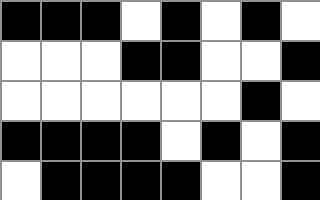[["black", "black", "black", "white", "black", "white", "black", "white"], ["white", "white", "white", "black", "black", "white", "white", "black"], ["white", "white", "white", "white", "white", "white", "black", "white"], ["black", "black", "black", "black", "white", "black", "white", "black"], ["white", "black", "black", "black", "black", "white", "white", "black"]]